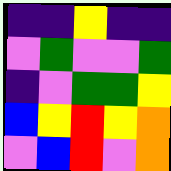[["indigo", "indigo", "yellow", "indigo", "indigo"], ["violet", "green", "violet", "violet", "green"], ["indigo", "violet", "green", "green", "yellow"], ["blue", "yellow", "red", "yellow", "orange"], ["violet", "blue", "red", "violet", "orange"]]